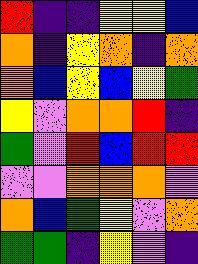[["red", "indigo", "indigo", "yellow", "yellow", "blue"], ["orange", "indigo", "yellow", "orange", "indigo", "orange"], ["orange", "blue", "yellow", "blue", "yellow", "green"], ["yellow", "violet", "orange", "orange", "red", "indigo"], ["green", "violet", "red", "blue", "red", "red"], ["violet", "violet", "orange", "orange", "orange", "violet"], ["orange", "blue", "green", "yellow", "violet", "orange"], ["green", "green", "indigo", "yellow", "violet", "indigo"]]